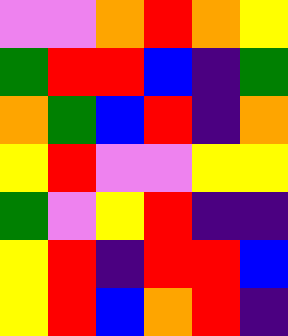[["violet", "violet", "orange", "red", "orange", "yellow"], ["green", "red", "red", "blue", "indigo", "green"], ["orange", "green", "blue", "red", "indigo", "orange"], ["yellow", "red", "violet", "violet", "yellow", "yellow"], ["green", "violet", "yellow", "red", "indigo", "indigo"], ["yellow", "red", "indigo", "red", "red", "blue"], ["yellow", "red", "blue", "orange", "red", "indigo"]]